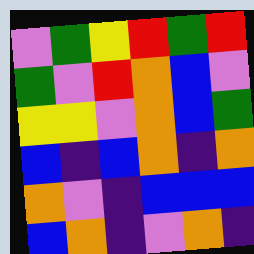[["violet", "green", "yellow", "red", "green", "red"], ["green", "violet", "red", "orange", "blue", "violet"], ["yellow", "yellow", "violet", "orange", "blue", "green"], ["blue", "indigo", "blue", "orange", "indigo", "orange"], ["orange", "violet", "indigo", "blue", "blue", "blue"], ["blue", "orange", "indigo", "violet", "orange", "indigo"]]